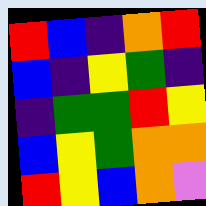[["red", "blue", "indigo", "orange", "red"], ["blue", "indigo", "yellow", "green", "indigo"], ["indigo", "green", "green", "red", "yellow"], ["blue", "yellow", "green", "orange", "orange"], ["red", "yellow", "blue", "orange", "violet"]]